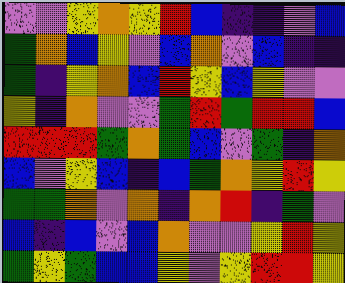[["violet", "violet", "yellow", "orange", "yellow", "red", "blue", "indigo", "indigo", "violet", "blue"], ["green", "orange", "blue", "yellow", "violet", "blue", "orange", "violet", "blue", "indigo", "indigo"], ["green", "indigo", "yellow", "orange", "blue", "red", "yellow", "blue", "yellow", "violet", "violet"], ["yellow", "indigo", "orange", "violet", "violet", "green", "red", "green", "red", "red", "blue"], ["red", "red", "red", "green", "orange", "green", "blue", "violet", "green", "indigo", "orange"], ["blue", "violet", "yellow", "blue", "indigo", "blue", "green", "orange", "yellow", "red", "yellow"], ["green", "green", "orange", "violet", "orange", "indigo", "orange", "red", "indigo", "green", "violet"], ["blue", "indigo", "blue", "violet", "blue", "orange", "violet", "violet", "yellow", "red", "yellow"], ["green", "yellow", "green", "blue", "blue", "yellow", "violet", "yellow", "red", "red", "yellow"]]